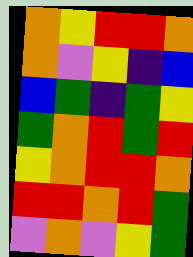[["orange", "yellow", "red", "red", "orange"], ["orange", "violet", "yellow", "indigo", "blue"], ["blue", "green", "indigo", "green", "yellow"], ["green", "orange", "red", "green", "red"], ["yellow", "orange", "red", "red", "orange"], ["red", "red", "orange", "red", "green"], ["violet", "orange", "violet", "yellow", "green"]]